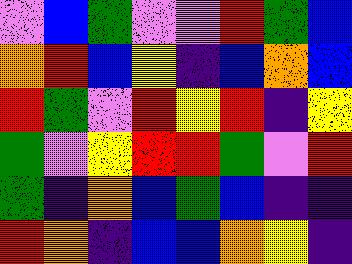[["violet", "blue", "green", "violet", "violet", "red", "green", "blue"], ["orange", "red", "blue", "yellow", "indigo", "blue", "orange", "blue"], ["red", "green", "violet", "red", "yellow", "red", "indigo", "yellow"], ["green", "violet", "yellow", "red", "red", "green", "violet", "red"], ["green", "indigo", "orange", "blue", "green", "blue", "indigo", "indigo"], ["red", "orange", "indigo", "blue", "blue", "orange", "yellow", "indigo"]]